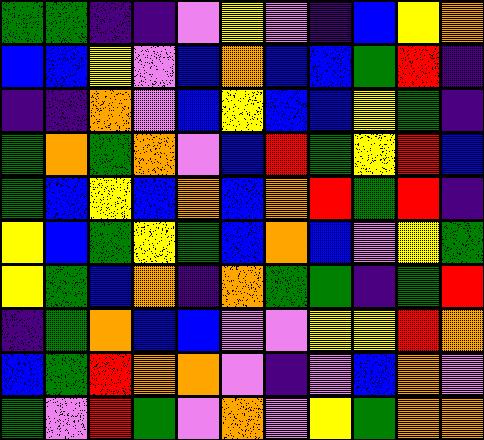[["green", "green", "indigo", "indigo", "violet", "yellow", "violet", "indigo", "blue", "yellow", "orange"], ["blue", "blue", "yellow", "violet", "blue", "orange", "blue", "blue", "green", "red", "indigo"], ["indigo", "indigo", "orange", "violet", "blue", "yellow", "blue", "blue", "yellow", "green", "indigo"], ["green", "orange", "green", "orange", "violet", "blue", "red", "green", "yellow", "red", "blue"], ["green", "blue", "yellow", "blue", "orange", "blue", "orange", "red", "green", "red", "indigo"], ["yellow", "blue", "green", "yellow", "green", "blue", "orange", "blue", "violet", "yellow", "green"], ["yellow", "green", "blue", "orange", "indigo", "orange", "green", "green", "indigo", "green", "red"], ["indigo", "green", "orange", "blue", "blue", "violet", "violet", "yellow", "yellow", "red", "orange"], ["blue", "green", "red", "orange", "orange", "violet", "indigo", "violet", "blue", "orange", "violet"], ["green", "violet", "red", "green", "violet", "orange", "violet", "yellow", "green", "orange", "orange"]]